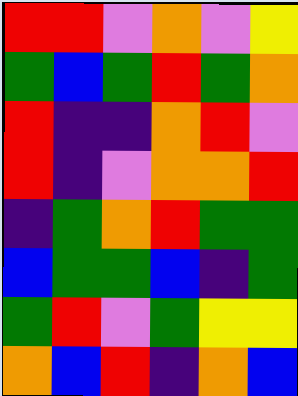[["red", "red", "violet", "orange", "violet", "yellow"], ["green", "blue", "green", "red", "green", "orange"], ["red", "indigo", "indigo", "orange", "red", "violet"], ["red", "indigo", "violet", "orange", "orange", "red"], ["indigo", "green", "orange", "red", "green", "green"], ["blue", "green", "green", "blue", "indigo", "green"], ["green", "red", "violet", "green", "yellow", "yellow"], ["orange", "blue", "red", "indigo", "orange", "blue"]]